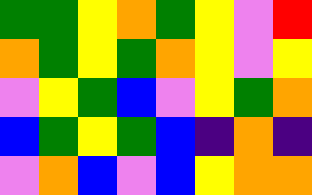[["green", "green", "yellow", "orange", "green", "yellow", "violet", "red"], ["orange", "green", "yellow", "green", "orange", "yellow", "violet", "yellow"], ["violet", "yellow", "green", "blue", "violet", "yellow", "green", "orange"], ["blue", "green", "yellow", "green", "blue", "indigo", "orange", "indigo"], ["violet", "orange", "blue", "violet", "blue", "yellow", "orange", "orange"]]